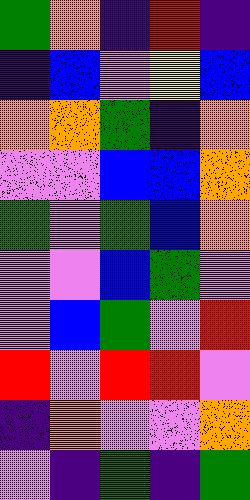[["green", "orange", "indigo", "red", "indigo"], ["indigo", "blue", "violet", "yellow", "blue"], ["orange", "orange", "green", "indigo", "orange"], ["violet", "violet", "blue", "blue", "orange"], ["green", "violet", "green", "blue", "orange"], ["violet", "violet", "blue", "green", "violet"], ["violet", "blue", "green", "violet", "red"], ["red", "violet", "red", "red", "violet"], ["indigo", "orange", "violet", "violet", "orange"], ["violet", "indigo", "green", "indigo", "green"]]